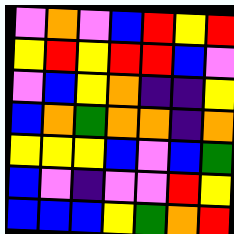[["violet", "orange", "violet", "blue", "red", "yellow", "red"], ["yellow", "red", "yellow", "red", "red", "blue", "violet"], ["violet", "blue", "yellow", "orange", "indigo", "indigo", "yellow"], ["blue", "orange", "green", "orange", "orange", "indigo", "orange"], ["yellow", "yellow", "yellow", "blue", "violet", "blue", "green"], ["blue", "violet", "indigo", "violet", "violet", "red", "yellow"], ["blue", "blue", "blue", "yellow", "green", "orange", "red"]]